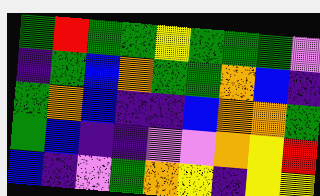[["green", "red", "green", "green", "yellow", "green", "green", "green", "violet"], ["indigo", "green", "blue", "orange", "green", "green", "orange", "blue", "indigo"], ["green", "orange", "blue", "indigo", "indigo", "blue", "orange", "orange", "green"], ["green", "blue", "indigo", "indigo", "violet", "violet", "orange", "yellow", "red"], ["blue", "indigo", "violet", "green", "orange", "yellow", "indigo", "yellow", "yellow"]]